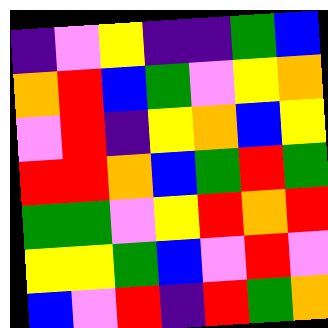[["indigo", "violet", "yellow", "indigo", "indigo", "green", "blue"], ["orange", "red", "blue", "green", "violet", "yellow", "orange"], ["violet", "red", "indigo", "yellow", "orange", "blue", "yellow"], ["red", "red", "orange", "blue", "green", "red", "green"], ["green", "green", "violet", "yellow", "red", "orange", "red"], ["yellow", "yellow", "green", "blue", "violet", "red", "violet"], ["blue", "violet", "red", "indigo", "red", "green", "orange"]]